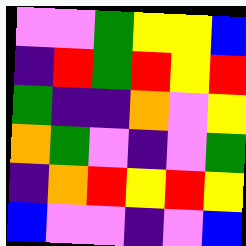[["violet", "violet", "green", "yellow", "yellow", "blue"], ["indigo", "red", "green", "red", "yellow", "red"], ["green", "indigo", "indigo", "orange", "violet", "yellow"], ["orange", "green", "violet", "indigo", "violet", "green"], ["indigo", "orange", "red", "yellow", "red", "yellow"], ["blue", "violet", "violet", "indigo", "violet", "blue"]]